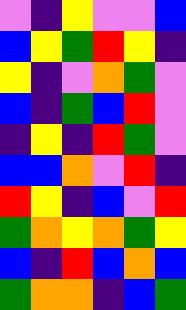[["violet", "indigo", "yellow", "violet", "violet", "blue"], ["blue", "yellow", "green", "red", "yellow", "indigo"], ["yellow", "indigo", "violet", "orange", "green", "violet"], ["blue", "indigo", "green", "blue", "red", "violet"], ["indigo", "yellow", "indigo", "red", "green", "violet"], ["blue", "blue", "orange", "violet", "red", "indigo"], ["red", "yellow", "indigo", "blue", "violet", "red"], ["green", "orange", "yellow", "orange", "green", "yellow"], ["blue", "indigo", "red", "blue", "orange", "blue"], ["green", "orange", "orange", "indigo", "blue", "green"]]